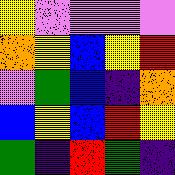[["yellow", "violet", "violet", "violet", "violet"], ["orange", "yellow", "blue", "yellow", "red"], ["violet", "green", "blue", "indigo", "orange"], ["blue", "yellow", "blue", "red", "yellow"], ["green", "indigo", "red", "green", "indigo"]]